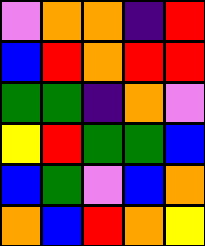[["violet", "orange", "orange", "indigo", "red"], ["blue", "red", "orange", "red", "red"], ["green", "green", "indigo", "orange", "violet"], ["yellow", "red", "green", "green", "blue"], ["blue", "green", "violet", "blue", "orange"], ["orange", "blue", "red", "orange", "yellow"]]